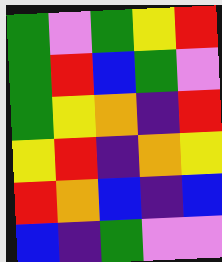[["green", "violet", "green", "yellow", "red"], ["green", "red", "blue", "green", "violet"], ["green", "yellow", "orange", "indigo", "red"], ["yellow", "red", "indigo", "orange", "yellow"], ["red", "orange", "blue", "indigo", "blue"], ["blue", "indigo", "green", "violet", "violet"]]